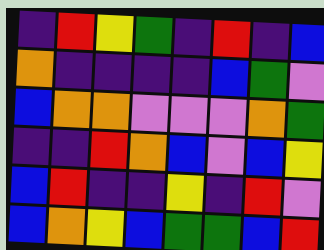[["indigo", "red", "yellow", "green", "indigo", "red", "indigo", "blue"], ["orange", "indigo", "indigo", "indigo", "indigo", "blue", "green", "violet"], ["blue", "orange", "orange", "violet", "violet", "violet", "orange", "green"], ["indigo", "indigo", "red", "orange", "blue", "violet", "blue", "yellow"], ["blue", "red", "indigo", "indigo", "yellow", "indigo", "red", "violet"], ["blue", "orange", "yellow", "blue", "green", "green", "blue", "red"]]